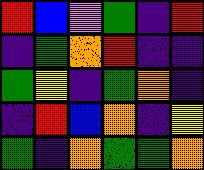[["red", "blue", "violet", "green", "indigo", "red"], ["indigo", "green", "orange", "red", "indigo", "indigo"], ["green", "yellow", "indigo", "green", "orange", "indigo"], ["indigo", "red", "blue", "orange", "indigo", "yellow"], ["green", "indigo", "orange", "green", "green", "orange"]]